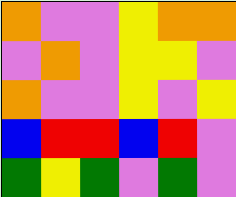[["orange", "violet", "violet", "yellow", "orange", "orange"], ["violet", "orange", "violet", "yellow", "yellow", "violet"], ["orange", "violet", "violet", "yellow", "violet", "yellow"], ["blue", "red", "red", "blue", "red", "violet"], ["green", "yellow", "green", "violet", "green", "violet"]]